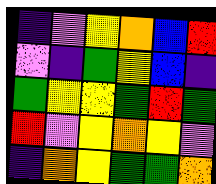[["indigo", "violet", "yellow", "orange", "blue", "red"], ["violet", "indigo", "green", "yellow", "blue", "indigo"], ["green", "yellow", "yellow", "green", "red", "green"], ["red", "violet", "yellow", "orange", "yellow", "violet"], ["indigo", "orange", "yellow", "green", "green", "orange"]]